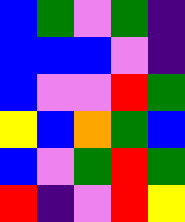[["blue", "green", "violet", "green", "indigo"], ["blue", "blue", "blue", "violet", "indigo"], ["blue", "violet", "violet", "red", "green"], ["yellow", "blue", "orange", "green", "blue"], ["blue", "violet", "green", "red", "green"], ["red", "indigo", "violet", "red", "yellow"]]